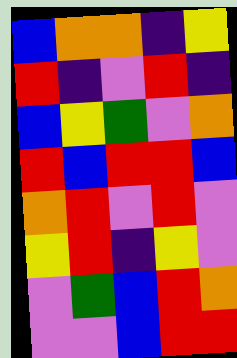[["blue", "orange", "orange", "indigo", "yellow"], ["red", "indigo", "violet", "red", "indigo"], ["blue", "yellow", "green", "violet", "orange"], ["red", "blue", "red", "red", "blue"], ["orange", "red", "violet", "red", "violet"], ["yellow", "red", "indigo", "yellow", "violet"], ["violet", "green", "blue", "red", "orange"], ["violet", "violet", "blue", "red", "red"]]